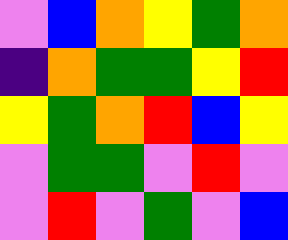[["violet", "blue", "orange", "yellow", "green", "orange"], ["indigo", "orange", "green", "green", "yellow", "red"], ["yellow", "green", "orange", "red", "blue", "yellow"], ["violet", "green", "green", "violet", "red", "violet"], ["violet", "red", "violet", "green", "violet", "blue"]]